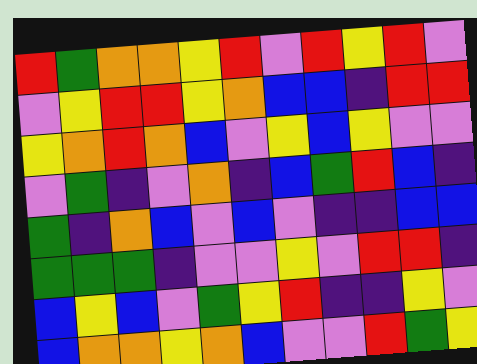[["red", "green", "orange", "orange", "yellow", "red", "violet", "red", "yellow", "red", "violet"], ["violet", "yellow", "red", "red", "yellow", "orange", "blue", "blue", "indigo", "red", "red"], ["yellow", "orange", "red", "orange", "blue", "violet", "yellow", "blue", "yellow", "violet", "violet"], ["violet", "green", "indigo", "violet", "orange", "indigo", "blue", "green", "red", "blue", "indigo"], ["green", "indigo", "orange", "blue", "violet", "blue", "violet", "indigo", "indigo", "blue", "blue"], ["green", "green", "green", "indigo", "violet", "violet", "yellow", "violet", "red", "red", "indigo"], ["blue", "yellow", "blue", "violet", "green", "yellow", "red", "indigo", "indigo", "yellow", "violet"], ["blue", "orange", "orange", "yellow", "orange", "blue", "violet", "violet", "red", "green", "yellow"]]